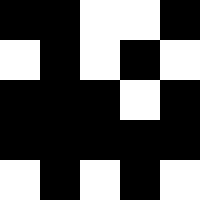[["black", "black", "white", "white", "black"], ["white", "black", "white", "black", "white"], ["black", "black", "black", "white", "black"], ["black", "black", "black", "black", "black"], ["white", "black", "white", "black", "white"]]